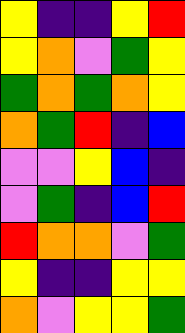[["yellow", "indigo", "indigo", "yellow", "red"], ["yellow", "orange", "violet", "green", "yellow"], ["green", "orange", "green", "orange", "yellow"], ["orange", "green", "red", "indigo", "blue"], ["violet", "violet", "yellow", "blue", "indigo"], ["violet", "green", "indigo", "blue", "red"], ["red", "orange", "orange", "violet", "green"], ["yellow", "indigo", "indigo", "yellow", "yellow"], ["orange", "violet", "yellow", "yellow", "green"]]